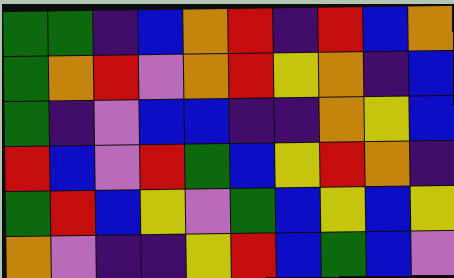[["green", "green", "indigo", "blue", "orange", "red", "indigo", "red", "blue", "orange"], ["green", "orange", "red", "violet", "orange", "red", "yellow", "orange", "indigo", "blue"], ["green", "indigo", "violet", "blue", "blue", "indigo", "indigo", "orange", "yellow", "blue"], ["red", "blue", "violet", "red", "green", "blue", "yellow", "red", "orange", "indigo"], ["green", "red", "blue", "yellow", "violet", "green", "blue", "yellow", "blue", "yellow"], ["orange", "violet", "indigo", "indigo", "yellow", "red", "blue", "green", "blue", "violet"]]